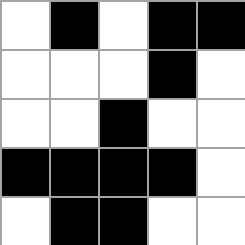[["white", "black", "white", "black", "black"], ["white", "white", "white", "black", "white"], ["white", "white", "black", "white", "white"], ["black", "black", "black", "black", "white"], ["white", "black", "black", "white", "white"]]